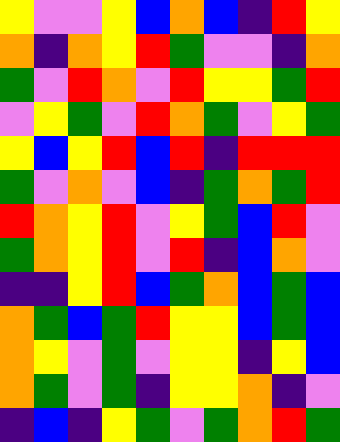[["yellow", "violet", "violet", "yellow", "blue", "orange", "blue", "indigo", "red", "yellow"], ["orange", "indigo", "orange", "yellow", "red", "green", "violet", "violet", "indigo", "orange"], ["green", "violet", "red", "orange", "violet", "red", "yellow", "yellow", "green", "red"], ["violet", "yellow", "green", "violet", "red", "orange", "green", "violet", "yellow", "green"], ["yellow", "blue", "yellow", "red", "blue", "red", "indigo", "red", "red", "red"], ["green", "violet", "orange", "violet", "blue", "indigo", "green", "orange", "green", "red"], ["red", "orange", "yellow", "red", "violet", "yellow", "green", "blue", "red", "violet"], ["green", "orange", "yellow", "red", "violet", "red", "indigo", "blue", "orange", "violet"], ["indigo", "indigo", "yellow", "red", "blue", "green", "orange", "blue", "green", "blue"], ["orange", "green", "blue", "green", "red", "yellow", "yellow", "blue", "green", "blue"], ["orange", "yellow", "violet", "green", "violet", "yellow", "yellow", "indigo", "yellow", "blue"], ["orange", "green", "violet", "green", "indigo", "yellow", "yellow", "orange", "indigo", "violet"], ["indigo", "blue", "indigo", "yellow", "green", "violet", "green", "orange", "red", "green"]]